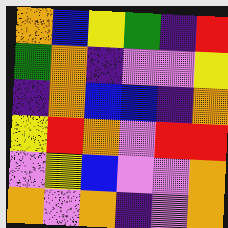[["orange", "blue", "yellow", "green", "indigo", "red"], ["green", "orange", "indigo", "violet", "violet", "yellow"], ["indigo", "orange", "blue", "blue", "indigo", "orange"], ["yellow", "red", "orange", "violet", "red", "red"], ["violet", "yellow", "blue", "violet", "violet", "orange"], ["orange", "violet", "orange", "indigo", "violet", "orange"]]